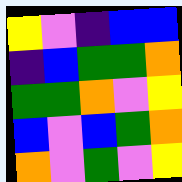[["yellow", "violet", "indigo", "blue", "blue"], ["indigo", "blue", "green", "green", "orange"], ["green", "green", "orange", "violet", "yellow"], ["blue", "violet", "blue", "green", "orange"], ["orange", "violet", "green", "violet", "yellow"]]